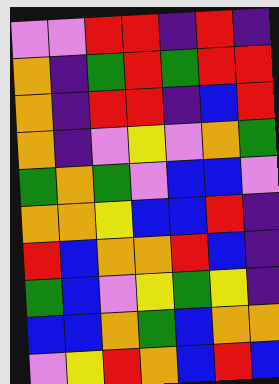[["violet", "violet", "red", "red", "indigo", "red", "indigo"], ["orange", "indigo", "green", "red", "green", "red", "red"], ["orange", "indigo", "red", "red", "indigo", "blue", "red"], ["orange", "indigo", "violet", "yellow", "violet", "orange", "green"], ["green", "orange", "green", "violet", "blue", "blue", "violet"], ["orange", "orange", "yellow", "blue", "blue", "red", "indigo"], ["red", "blue", "orange", "orange", "red", "blue", "indigo"], ["green", "blue", "violet", "yellow", "green", "yellow", "indigo"], ["blue", "blue", "orange", "green", "blue", "orange", "orange"], ["violet", "yellow", "red", "orange", "blue", "red", "blue"]]